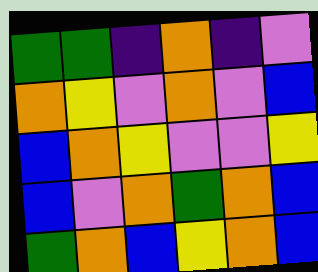[["green", "green", "indigo", "orange", "indigo", "violet"], ["orange", "yellow", "violet", "orange", "violet", "blue"], ["blue", "orange", "yellow", "violet", "violet", "yellow"], ["blue", "violet", "orange", "green", "orange", "blue"], ["green", "orange", "blue", "yellow", "orange", "blue"]]